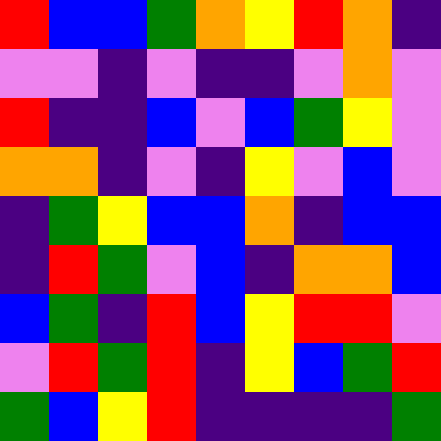[["red", "blue", "blue", "green", "orange", "yellow", "red", "orange", "indigo"], ["violet", "violet", "indigo", "violet", "indigo", "indigo", "violet", "orange", "violet"], ["red", "indigo", "indigo", "blue", "violet", "blue", "green", "yellow", "violet"], ["orange", "orange", "indigo", "violet", "indigo", "yellow", "violet", "blue", "violet"], ["indigo", "green", "yellow", "blue", "blue", "orange", "indigo", "blue", "blue"], ["indigo", "red", "green", "violet", "blue", "indigo", "orange", "orange", "blue"], ["blue", "green", "indigo", "red", "blue", "yellow", "red", "red", "violet"], ["violet", "red", "green", "red", "indigo", "yellow", "blue", "green", "red"], ["green", "blue", "yellow", "red", "indigo", "indigo", "indigo", "indigo", "green"]]